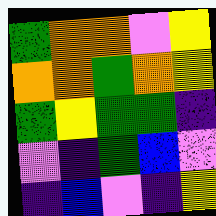[["green", "orange", "orange", "violet", "yellow"], ["orange", "orange", "green", "orange", "yellow"], ["green", "yellow", "green", "green", "indigo"], ["violet", "indigo", "green", "blue", "violet"], ["indigo", "blue", "violet", "indigo", "yellow"]]